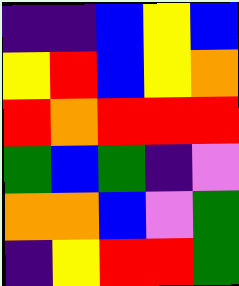[["indigo", "indigo", "blue", "yellow", "blue"], ["yellow", "red", "blue", "yellow", "orange"], ["red", "orange", "red", "red", "red"], ["green", "blue", "green", "indigo", "violet"], ["orange", "orange", "blue", "violet", "green"], ["indigo", "yellow", "red", "red", "green"]]